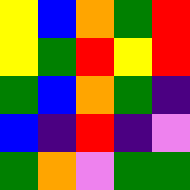[["yellow", "blue", "orange", "green", "red"], ["yellow", "green", "red", "yellow", "red"], ["green", "blue", "orange", "green", "indigo"], ["blue", "indigo", "red", "indigo", "violet"], ["green", "orange", "violet", "green", "green"]]